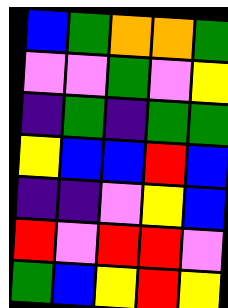[["blue", "green", "orange", "orange", "green"], ["violet", "violet", "green", "violet", "yellow"], ["indigo", "green", "indigo", "green", "green"], ["yellow", "blue", "blue", "red", "blue"], ["indigo", "indigo", "violet", "yellow", "blue"], ["red", "violet", "red", "red", "violet"], ["green", "blue", "yellow", "red", "yellow"]]